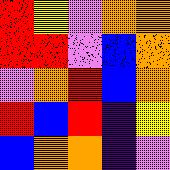[["red", "yellow", "violet", "orange", "orange"], ["red", "red", "violet", "blue", "orange"], ["violet", "orange", "red", "blue", "orange"], ["red", "blue", "red", "indigo", "yellow"], ["blue", "orange", "orange", "indigo", "violet"]]